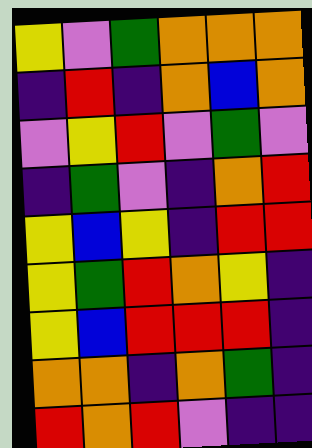[["yellow", "violet", "green", "orange", "orange", "orange"], ["indigo", "red", "indigo", "orange", "blue", "orange"], ["violet", "yellow", "red", "violet", "green", "violet"], ["indigo", "green", "violet", "indigo", "orange", "red"], ["yellow", "blue", "yellow", "indigo", "red", "red"], ["yellow", "green", "red", "orange", "yellow", "indigo"], ["yellow", "blue", "red", "red", "red", "indigo"], ["orange", "orange", "indigo", "orange", "green", "indigo"], ["red", "orange", "red", "violet", "indigo", "indigo"]]